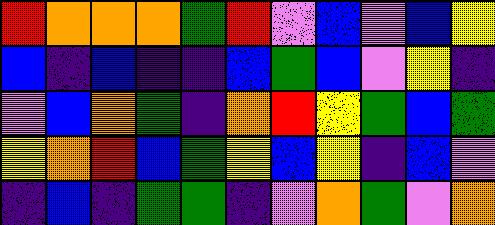[["red", "orange", "orange", "orange", "green", "red", "violet", "blue", "violet", "blue", "yellow"], ["blue", "indigo", "blue", "indigo", "indigo", "blue", "green", "blue", "violet", "yellow", "indigo"], ["violet", "blue", "orange", "green", "indigo", "orange", "red", "yellow", "green", "blue", "green"], ["yellow", "orange", "red", "blue", "green", "yellow", "blue", "yellow", "indigo", "blue", "violet"], ["indigo", "blue", "indigo", "green", "green", "indigo", "violet", "orange", "green", "violet", "orange"]]